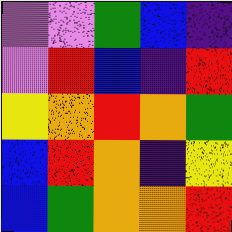[["violet", "violet", "green", "blue", "indigo"], ["violet", "red", "blue", "indigo", "red"], ["yellow", "orange", "red", "orange", "green"], ["blue", "red", "orange", "indigo", "yellow"], ["blue", "green", "orange", "orange", "red"]]